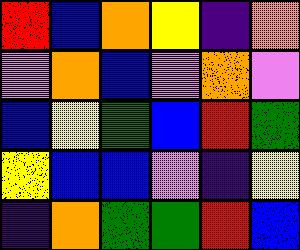[["red", "blue", "orange", "yellow", "indigo", "orange"], ["violet", "orange", "blue", "violet", "orange", "violet"], ["blue", "yellow", "green", "blue", "red", "green"], ["yellow", "blue", "blue", "violet", "indigo", "yellow"], ["indigo", "orange", "green", "green", "red", "blue"]]